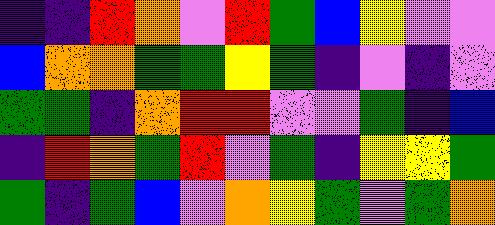[["indigo", "indigo", "red", "orange", "violet", "red", "green", "blue", "yellow", "violet", "violet"], ["blue", "orange", "orange", "green", "green", "yellow", "green", "indigo", "violet", "indigo", "violet"], ["green", "green", "indigo", "orange", "red", "red", "violet", "violet", "green", "indigo", "blue"], ["indigo", "red", "orange", "green", "red", "violet", "green", "indigo", "yellow", "yellow", "green"], ["green", "indigo", "green", "blue", "violet", "orange", "yellow", "green", "violet", "green", "orange"]]